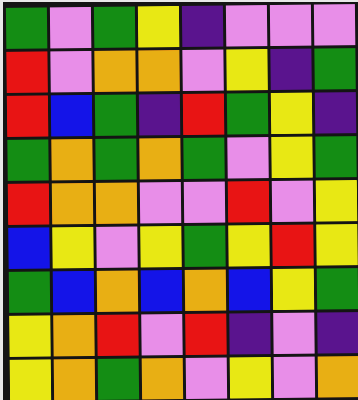[["green", "violet", "green", "yellow", "indigo", "violet", "violet", "violet"], ["red", "violet", "orange", "orange", "violet", "yellow", "indigo", "green"], ["red", "blue", "green", "indigo", "red", "green", "yellow", "indigo"], ["green", "orange", "green", "orange", "green", "violet", "yellow", "green"], ["red", "orange", "orange", "violet", "violet", "red", "violet", "yellow"], ["blue", "yellow", "violet", "yellow", "green", "yellow", "red", "yellow"], ["green", "blue", "orange", "blue", "orange", "blue", "yellow", "green"], ["yellow", "orange", "red", "violet", "red", "indigo", "violet", "indigo"], ["yellow", "orange", "green", "orange", "violet", "yellow", "violet", "orange"]]